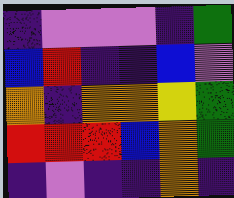[["indigo", "violet", "violet", "violet", "indigo", "green"], ["blue", "red", "indigo", "indigo", "blue", "violet"], ["orange", "indigo", "orange", "orange", "yellow", "green"], ["red", "red", "red", "blue", "orange", "green"], ["indigo", "violet", "indigo", "indigo", "orange", "indigo"]]